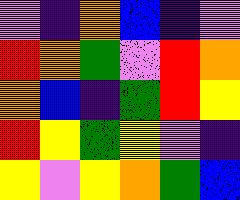[["violet", "indigo", "orange", "blue", "indigo", "violet"], ["red", "orange", "green", "violet", "red", "orange"], ["orange", "blue", "indigo", "green", "red", "yellow"], ["red", "yellow", "green", "yellow", "violet", "indigo"], ["yellow", "violet", "yellow", "orange", "green", "blue"]]